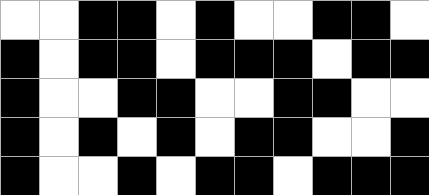[["white", "white", "black", "black", "white", "black", "white", "white", "black", "black", "white"], ["black", "white", "black", "black", "white", "black", "black", "black", "white", "black", "black"], ["black", "white", "white", "black", "black", "white", "white", "black", "black", "white", "white"], ["black", "white", "black", "white", "black", "white", "black", "black", "white", "white", "black"], ["black", "white", "white", "black", "white", "black", "black", "white", "black", "black", "black"]]